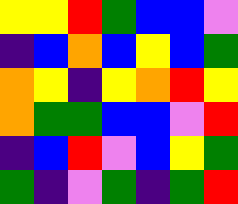[["yellow", "yellow", "red", "green", "blue", "blue", "violet"], ["indigo", "blue", "orange", "blue", "yellow", "blue", "green"], ["orange", "yellow", "indigo", "yellow", "orange", "red", "yellow"], ["orange", "green", "green", "blue", "blue", "violet", "red"], ["indigo", "blue", "red", "violet", "blue", "yellow", "green"], ["green", "indigo", "violet", "green", "indigo", "green", "red"]]